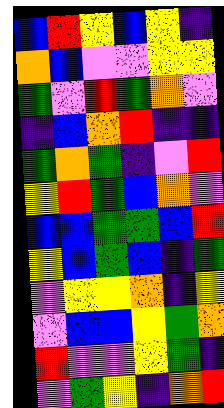[["blue", "red", "yellow", "blue", "yellow", "indigo"], ["orange", "blue", "violet", "violet", "yellow", "yellow"], ["green", "violet", "red", "green", "orange", "violet"], ["indigo", "blue", "orange", "red", "indigo", "indigo"], ["green", "orange", "green", "indigo", "violet", "red"], ["yellow", "red", "green", "blue", "orange", "violet"], ["blue", "blue", "green", "green", "blue", "red"], ["yellow", "blue", "green", "blue", "indigo", "green"], ["violet", "yellow", "yellow", "orange", "indigo", "yellow"], ["violet", "blue", "blue", "yellow", "green", "orange"], ["red", "violet", "violet", "yellow", "green", "indigo"], ["violet", "green", "yellow", "indigo", "orange", "red"]]